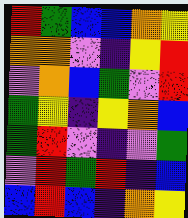[["red", "green", "blue", "blue", "orange", "yellow"], ["orange", "orange", "violet", "indigo", "yellow", "red"], ["violet", "orange", "blue", "green", "violet", "red"], ["green", "yellow", "indigo", "yellow", "orange", "blue"], ["green", "red", "violet", "indigo", "violet", "green"], ["violet", "red", "green", "red", "indigo", "blue"], ["blue", "red", "blue", "indigo", "orange", "yellow"]]